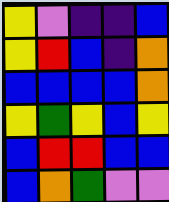[["yellow", "violet", "indigo", "indigo", "blue"], ["yellow", "red", "blue", "indigo", "orange"], ["blue", "blue", "blue", "blue", "orange"], ["yellow", "green", "yellow", "blue", "yellow"], ["blue", "red", "red", "blue", "blue"], ["blue", "orange", "green", "violet", "violet"]]